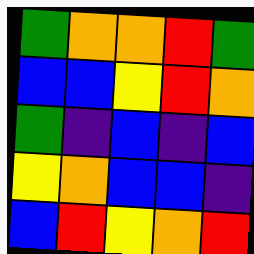[["green", "orange", "orange", "red", "green"], ["blue", "blue", "yellow", "red", "orange"], ["green", "indigo", "blue", "indigo", "blue"], ["yellow", "orange", "blue", "blue", "indigo"], ["blue", "red", "yellow", "orange", "red"]]